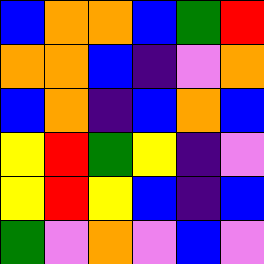[["blue", "orange", "orange", "blue", "green", "red"], ["orange", "orange", "blue", "indigo", "violet", "orange"], ["blue", "orange", "indigo", "blue", "orange", "blue"], ["yellow", "red", "green", "yellow", "indigo", "violet"], ["yellow", "red", "yellow", "blue", "indigo", "blue"], ["green", "violet", "orange", "violet", "blue", "violet"]]